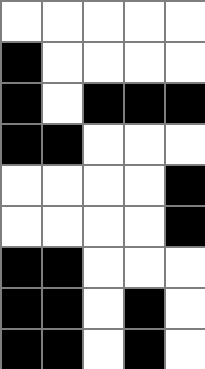[["white", "white", "white", "white", "white"], ["black", "white", "white", "white", "white"], ["black", "white", "black", "black", "black"], ["black", "black", "white", "white", "white"], ["white", "white", "white", "white", "black"], ["white", "white", "white", "white", "black"], ["black", "black", "white", "white", "white"], ["black", "black", "white", "black", "white"], ["black", "black", "white", "black", "white"]]